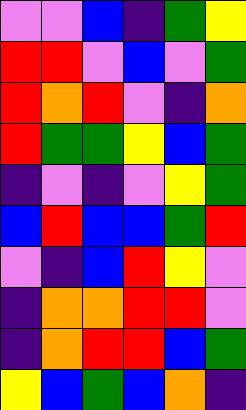[["violet", "violet", "blue", "indigo", "green", "yellow"], ["red", "red", "violet", "blue", "violet", "green"], ["red", "orange", "red", "violet", "indigo", "orange"], ["red", "green", "green", "yellow", "blue", "green"], ["indigo", "violet", "indigo", "violet", "yellow", "green"], ["blue", "red", "blue", "blue", "green", "red"], ["violet", "indigo", "blue", "red", "yellow", "violet"], ["indigo", "orange", "orange", "red", "red", "violet"], ["indigo", "orange", "red", "red", "blue", "green"], ["yellow", "blue", "green", "blue", "orange", "indigo"]]